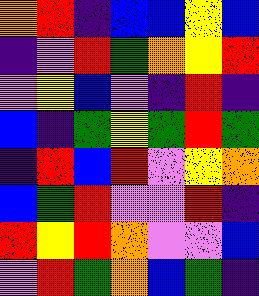[["orange", "red", "indigo", "blue", "blue", "yellow", "blue"], ["indigo", "violet", "red", "green", "orange", "yellow", "red"], ["violet", "yellow", "blue", "violet", "indigo", "red", "indigo"], ["blue", "indigo", "green", "yellow", "green", "red", "green"], ["indigo", "red", "blue", "red", "violet", "yellow", "orange"], ["blue", "green", "red", "violet", "violet", "red", "indigo"], ["red", "yellow", "red", "orange", "violet", "violet", "blue"], ["violet", "red", "green", "orange", "blue", "green", "indigo"]]